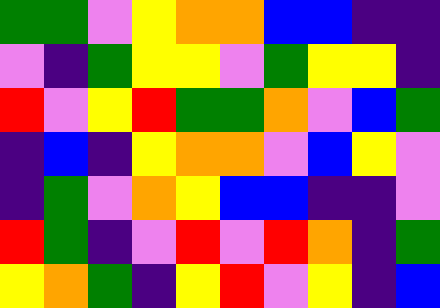[["green", "green", "violet", "yellow", "orange", "orange", "blue", "blue", "indigo", "indigo"], ["violet", "indigo", "green", "yellow", "yellow", "violet", "green", "yellow", "yellow", "indigo"], ["red", "violet", "yellow", "red", "green", "green", "orange", "violet", "blue", "green"], ["indigo", "blue", "indigo", "yellow", "orange", "orange", "violet", "blue", "yellow", "violet"], ["indigo", "green", "violet", "orange", "yellow", "blue", "blue", "indigo", "indigo", "violet"], ["red", "green", "indigo", "violet", "red", "violet", "red", "orange", "indigo", "green"], ["yellow", "orange", "green", "indigo", "yellow", "red", "violet", "yellow", "indigo", "blue"]]